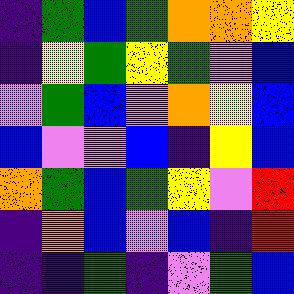[["indigo", "green", "blue", "green", "orange", "orange", "yellow"], ["indigo", "yellow", "green", "yellow", "green", "violet", "blue"], ["violet", "green", "blue", "violet", "orange", "yellow", "blue"], ["blue", "violet", "violet", "blue", "indigo", "yellow", "blue"], ["orange", "green", "blue", "green", "yellow", "violet", "red"], ["indigo", "orange", "blue", "violet", "blue", "indigo", "red"], ["indigo", "indigo", "green", "indigo", "violet", "green", "blue"]]